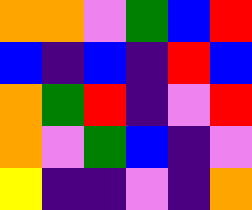[["orange", "orange", "violet", "green", "blue", "red"], ["blue", "indigo", "blue", "indigo", "red", "blue"], ["orange", "green", "red", "indigo", "violet", "red"], ["orange", "violet", "green", "blue", "indigo", "violet"], ["yellow", "indigo", "indigo", "violet", "indigo", "orange"]]